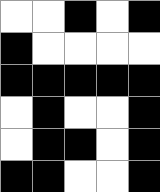[["white", "white", "black", "white", "black"], ["black", "white", "white", "white", "white"], ["black", "black", "black", "black", "black"], ["white", "black", "white", "white", "black"], ["white", "black", "black", "white", "black"], ["black", "black", "white", "white", "black"]]